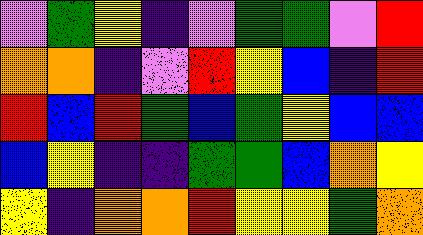[["violet", "green", "yellow", "indigo", "violet", "green", "green", "violet", "red"], ["orange", "orange", "indigo", "violet", "red", "yellow", "blue", "indigo", "red"], ["red", "blue", "red", "green", "blue", "green", "yellow", "blue", "blue"], ["blue", "yellow", "indigo", "indigo", "green", "green", "blue", "orange", "yellow"], ["yellow", "indigo", "orange", "orange", "red", "yellow", "yellow", "green", "orange"]]